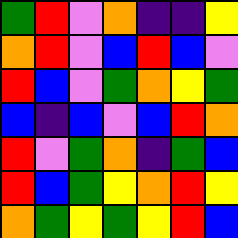[["green", "red", "violet", "orange", "indigo", "indigo", "yellow"], ["orange", "red", "violet", "blue", "red", "blue", "violet"], ["red", "blue", "violet", "green", "orange", "yellow", "green"], ["blue", "indigo", "blue", "violet", "blue", "red", "orange"], ["red", "violet", "green", "orange", "indigo", "green", "blue"], ["red", "blue", "green", "yellow", "orange", "red", "yellow"], ["orange", "green", "yellow", "green", "yellow", "red", "blue"]]